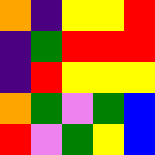[["orange", "indigo", "yellow", "yellow", "red"], ["indigo", "green", "red", "red", "red"], ["indigo", "red", "yellow", "yellow", "yellow"], ["orange", "green", "violet", "green", "blue"], ["red", "violet", "green", "yellow", "blue"]]